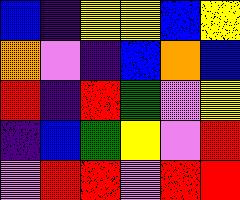[["blue", "indigo", "yellow", "yellow", "blue", "yellow"], ["orange", "violet", "indigo", "blue", "orange", "blue"], ["red", "indigo", "red", "green", "violet", "yellow"], ["indigo", "blue", "green", "yellow", "violet", "red"], ["violet", "red", "red", "violet", "red", "red"]]